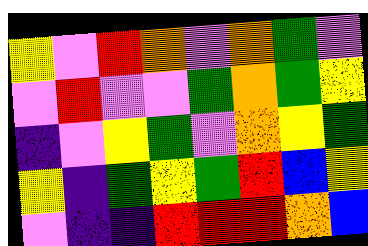[["yellow", "violet", "red", "orange", "violet", "orange", "green", "violet"], ["violet", "red", "violet", "violet", "green", "orange", "green", "yellow"], ["indigo", "violet", "yellow", "green", "violet", "orange", "yellow", "green"], ["yellow", "indigo", "green", "yellow", "green", "red", "blue", "yellow"], ["violet", "indigo", "indigo", "red", "red", "red", "orange", "blue"]]